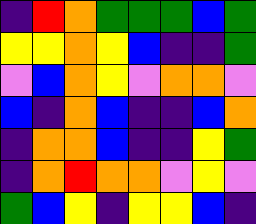[["indigo", "red", "orange", "green", "green", "green", "blue", "green"], ["yellow", "yellow", "orange", "yellow", "blue", "indigo", "indigo", "green"], ["violet", "blue", "orange", "yellow", "violet", "orange", "orange", "violet"], ["blue", "indigo", "orange", "blue", "indigo", "indigo", "blue", "orange"], ["indigo", "orange", "orange", "blue", "indigo", "indigo", "yellow", "green"], ["indigo", "orange", "red", "orange", "orange", "violet", "yellow", "violet"], ["green", "blue", "yellow", "indigo", "yellow", "yellow", "blue", "indigo"]]